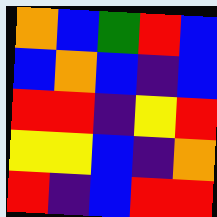[["orange", "blue", "green", "red", "blue"], ["blue", "orange", "blue", "indigo", "blue"], ["red", "red", "indigo", "yellow", "red"], ["yellow", "yellow", "blue", "indigo", "orange"], ["red", "indigo", "blue", "red", "red"]]